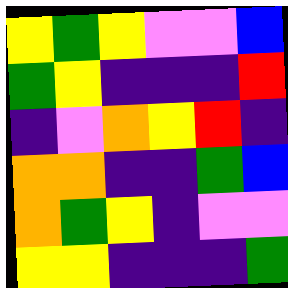[["yellow", "green", "yellow", "violet", "violet", "blue"], ["green", "yellow", "indigo", "indigo", "indigo", "red"], ["indigo", "violet", "orange", "yellow", "red", "indigo"], ["orange", "orange", "indigo", "indigo", "green", "blue"], ["orange", "green", "yellow", "indigo", "violet", "violet"], ["yellow", "yellow", "indigo", "indigo", "indigo", "green"]]